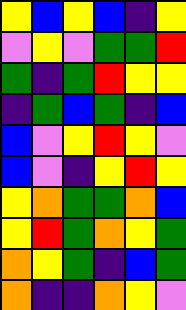[["yellow", "blue", "yellow", "blue", "indigo", "yellow"], ["violet", "yellow", "violet", "green", "green", "red"], ["green", "indigo", "green", "red", "yellow", "yellow"], ["indigo", "green", "blue", "green", "indigo", "blue"], ["blue", "violet", "yellow", "red", "yellow", "violet"], ["blue", "violet", "indigo", "yellow", "red", "yellow"], ["yellow", "orange", "green", "green", "orange", "blue"], ["yellow", "red", "green", "orange", "yellow", "green"], ["orange", "yellow", "green", "indigo", "blue", "green"], ["orange", "indigo", "indigo", "orange", "yellow", "violet"]]